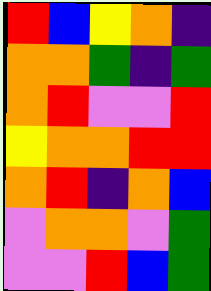[["red", "blue", "yellow", "orange", "indigo"], ["orange", "orange", "green", "indigo", "green"], ["orange", "red", "violet", "violet", "red"], ["yellow", "orange", "orange", "red", "red"], ["orange", "red", "indigo", "orange", "blue"], ["violet", "orange", "orange", "violet", "green"], ["violet", "violet", "red", "blue", "green"]]